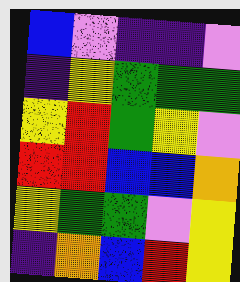[["blue", "violet", "indigo", "indigo", "violet"], ["indigo", "yellow", "green", "green", "green"], ["yellow", "red", "green", "yellow", "violet"], ["red", "red", "blue", "blue", "orange"], ["yellow", "green", "green", "violet", "yellow"], ["indigo", "orange", "blue", "red", "yellow"]]